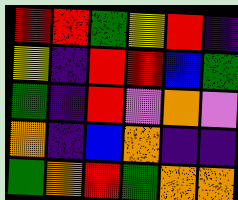[["red", "red", "green", "yellow", "red", "indigo"], ["yellow", "indigo", "red", "red", "blue", "green"], ["green", "indigo", "red", "violet", "orange", "violet"], ["orange", "indigo", "blue", "orange", "indigo", "indigo"], ["green", "orange", "red", "green", "orange", "orange"]]